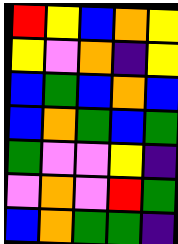[["red", "yellow", "blue", "orange", "yellow"], ["yellow", "violet", "orange", "indigo", "yellow"], ["blue", "green", "blue", "orange", "blue"], ["blue", "orange", "green", "blue", "green"], ["green", "violet", "violet", "yellow", "indigo"], ["violet", "orange", "violet", "red", "green"], ["blue", "orange", "green", "green", "indigo"]]